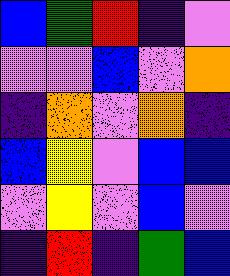[["blue", "green", "red", "indigo", "violet"], ["violet", "violet", "blue", "violet", "orange"], ["indigo", "orange", "violet", "orange", "indigo"], ["blue", "yellow", "violet", "blue", "blue"], ["violet", "yellow", "violet", "blue", "violet"], ["indigo", "red", "indigo", "green", "blue"]]